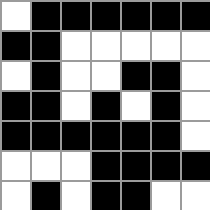[["white", "black", "black", "black", "black", "black", "black"], ["black", "black", "white", "white", "white", "white", "white"], ["white", "black", "white", "white", "black", "black", "white"], ["black", "black", "white", "black", "white", "black", "white"], ["black", "black", "black", "black", "black", "black", "white"], ["white", "white", "white", "black", "black", "black", "black"], ["white", "black", "white", "black", "black", "white", "white"]]